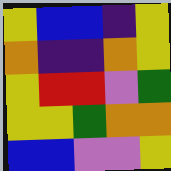[["yellow", "blue", "blue", "indigo", "yellow"], ["orange", "indigo", "indigo", "orange", "yellow"], ["yellow", "red", "red", "violet", "green"], ["yellow", "yellow", "green", "orange", "orange"], ["blue", "blue", "violet", "violet", "yellow"]]